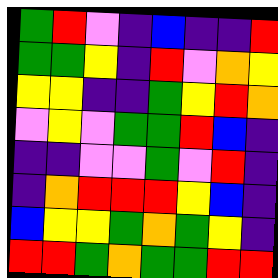[["green", "red", "violet", "indigo", "blue", "indigo", "indigo", "red"], ["green", "green", "yellow", "indigo", "red", "violet", "orange", "yellow"], ["yellow", "yellow", "indigo", "indigo", "green", "yellow", "red", "orange"], ["violet", "yellow", "violet", "green", "green", "red", "blue", "indigo"], ["indigo", "indigo", "violet", "violet", "green", "violet", "red", "indigo"], ["indigo", "orange", "red", "red", "red", "yellow", "blue", "indigo"], ["blue", "yellow", "yellow", "green", "orange", "green", "yellow", "indigo"], ["red", "red", "green", "orange", "green", "green", "red", "red"]]